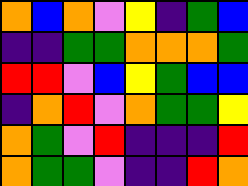[["orange", "blue", "orange", "violet", "yellow", "indigo", "green", "blue"], ["indigo", "indigo", "green", "green", "orange", "orange", "orange", "green"], ["red", "red", "violet", "blue", "yellow", "green", "blue", "blue"], ["indigo", "orange", "red", "violet", "orange", "green", "green", "yellow"], ["orange", "green", "violet", "red", "indigo", "indigo", "indigo", "red"], ["orange", "green", "green", "violet", "indigo", "indigo", "red", "orange"]]